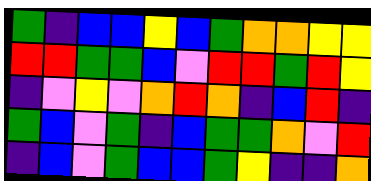[["green", "indigo", "blue", "blue", "yellow", "blue", "green", "orange", "orange", "yellow", "yellow"], ["red", "red", "green", "green", "blue", "violet", "red", "red", "green", "red", "yellow"], ["indigo", "violet", "yellow", "violet", "orange", "red", "orange", "indigo", "blue", "red", "indigo"], ["green", "blue", "violet", "green", "indigo", "blue", "green", "green", "orange", "violet", "red"], ["indigo", "blue", "violet", "green", "blue", "blue", "green", "yellow", "indigo", "indigo", "orange"]]